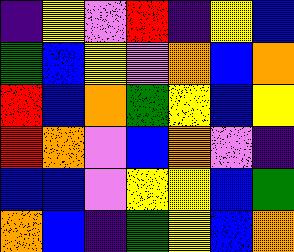[["indigo", "yellow", "violet", "red", "indigo", "yellow", "blue"], ["green", "blue", "yellow", "violet", "orange", "blue", "orange"], ["red", "blue", "orange", "green", "yellow", "blue", "yellow"], ["red", "orange", "violet", "blue", "orange", "violet", "indigo"], ["blue", "blue", "violet", "yellow", "yellow", "blue", "green"], ["orange", "blue", "indigo", "green", "yellow", "blue", "orange"]]